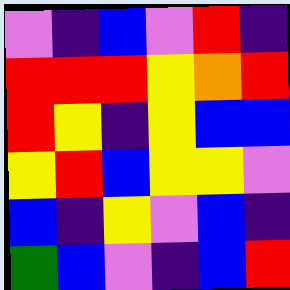[["violet", "indigo", "blue", "violet", "red", "indigo"], ["red", "red", "red", "yellow", "orange", "red"], ["red", "yellow", "indigo", "yellow", "blue", "blue"], ["yellow", "red", "blue", "yellow", "yellow", "violet"], ["blue", "indigo", "yellow", "violet", "blue", "indigo"], ["green", "blue", "violet", "indigo", "blue", "red"]]